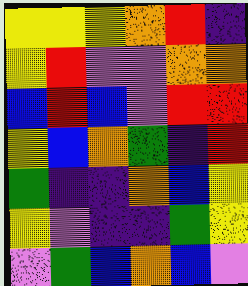[["yellow", "yellow", "yellow", "orange", "red", "indigo"], ["yellow", "red", "violet", "violet", "orange", "orange"], ["blue", "red", "blue", "violet", "red", "red"], ["yellow", "blue", "orange", "green", "indigo", "red"], ["green", "indigo", "indigo", "orange", "blue", "yellow"], ["yellow", "violet", "indigo", "indigo", "green", "yellow"], ["violet", "green", "blue", "orange", "blue", "violet"]]